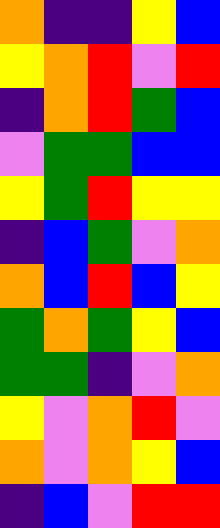[["orange", "indigo", "indigo", "yellow", "blue"], ["yellow", "orange", "red", "violet", "red"], ["indigo", "orange", "red", "green", "blue"], ["violet", "green", "green", "blue", "blue"], ["yellow", "green", "red", "yellow", "yellow"], ["indigo", "blue", "green", "violet", "orange"], ["orange", "blue", "red", "blue", "yellow"], ["green", "orange", "green", "yellow", "blue"], ["green", "green", "indigo", "violet", "orange"], ["yellow", "violet", "orange", "red", "violet"], ["orange", "violet", "orange", "yellow", "blue"], ["indigo", "blue", "violet", "red", "red"]]